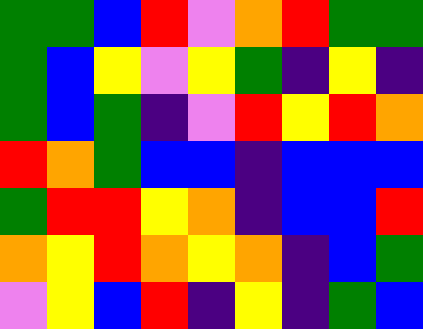[["green", "green", "blue", "red", "violet", "orange", "red", "green", "green"], ["green", "blue", "yellow", "violet", "yellow", "green", "indigo", "yellow", "indigo"], ["green", "blue", "green", "indigo", "violet", "red", "yellow", "red", "orange"], ["red", "orange", "green", "blue", "blue", "indigo", "blue", "blue", "blue"], ["green", "red", "red", "yellow", "orange", "indigo", "blue", "blue", "red"], ["orange", "yellow", "red", "orange", "yellow", "orange", "indigo", "blue", "green"], ["violet", "yellow", "blue", "red", "indigo", "yellow", "indigo", "green", "blue"]]